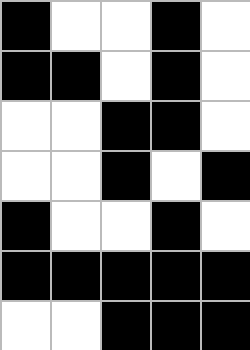[["black", "white", "white", "black", "white"], ["black", "black", "white", "black", "white"], ["white", "white", "black", "black", "white"], ["white", "white", "black", "white", "black"], ["black", "white", "white", "black", "white"], ["black", "black", "black", "black", "black"], ["white", "white", "black", "black", "black"]]